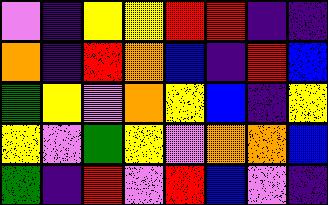[["violet", "indigo", "yellow", "yellow", "red", "red", "indigo", "indigo"], ["orange", "indigo", "red", "orange", "blue", "indigo", "red", "blue"], ["green", "yellow", "violet", "orange", "yellow", "blue", "indigo", "yellow"], ["yellow", "violet", "green", "yellow", "violet", "orange", "orange", "blue"], ["green", "indigo", "red", "violet", "red", "blue", "violet", "indigo"]]